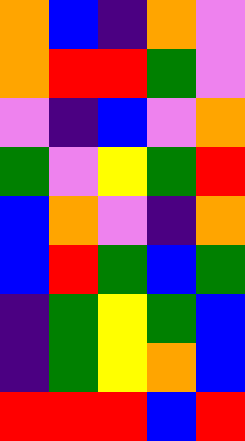[["orange", "blue", "indigo", "orange", "violet"], ["orange", "red", "red", "green", "violet"], ["violet", "indigo", "blue", "violet", "orange"], ["green", "violet", "yellow", "green", "red"], ["blue", "orange", "violet", "indigo", "orange"], ["blue", "red", "green", "blue", "green"], ["indigo", "green", "yellow", "green", "blue"], ["indigo", "green", "yellow", "orange", "blue"], ["red", "red", "red", "blue", "red"]]